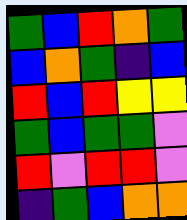[["green", "blue", "red", "orange", "green"], ["blue", "orange", "green", "indigo", "blue"], ["red", "blue", "red", "yellow", "yellow"], ["green", "blue", "green", "green", "violet"], ["red", "violet", "red", "red", "violet"], ["indigo", "green", "blue", "orange", "orange"]]